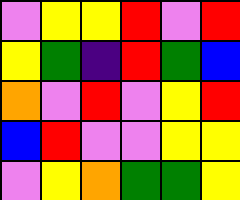[["violet", "yellow", "yellow", "red", "violet", "red"], ["yellow", "green", "indigo", "red", "green", "blue"], ["orange", "violet", "red", "violet", "yellow", "red"], ["blue", "red", "violet", "violet", "yellow", "yellow"], ["violet", "yellow", "orange", "green", "green", "yellow"]]